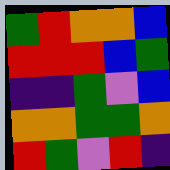[["green", "red", "orange", "orange", "blue"], ["red", "red", "red", "blue", "green"], ["indigo", "indigo", "green", "violet", "blue"], ["orange", "orange", "green", "green", "orange"], ["red", "green", "violet", "red", "indigo"]]